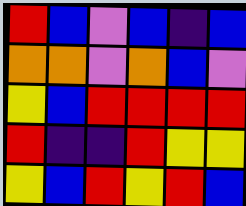[["red", "blue", "violet", "blue", "indigo", "blue"], ["orange", "orange", "violet", "orange", "blue", "violet"], ["yellow", "blue", "red", "red", "red", "red"], ["red", "indigo", "indigo", "red", "yellow", "yellow"], ["yellow", "blue", "red", "yellow", "red", "blue"]]